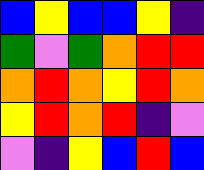[["blue", "yellow", "blue", "blue", "yellow", "indigo"], ["green", "violet", "green", "orange", "red", "red"], ["orange", "red", "orange", "yellow", "red", "orange"], ["yellow", "red", "orange", "red", "indigo", "violet"], ["violet", "indigo", "yellow", "blue", "red", "blue"]]